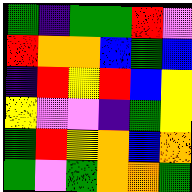[["green", "indigo", "green", "green", "red", "violet"], ["red", "orange", "orange", "blue", "green", "blue"], ["indigo", "red", "yellow", "red", "blue", "yellow"], ["yellow", "violet", "violet", "indigo", "green", "yellow"], ["green", "red", "yellow", "orange", "blue", "orange"], ["green", "violet", "green", "orange", "orange", "green"]]